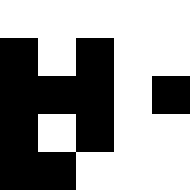[["white", "white", "white", "white", "white"], ["black", "white", "black", "white", "white"], ["black", "black", "black", "white", "black"], ["black", "white", "black", "white", "white"], ["black", "black", "white", "white", "white"]]